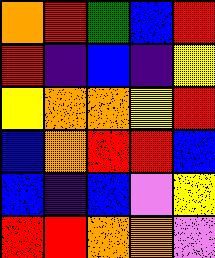[["orange", "red", "green", "blue", "red"], ["red", "indigo", "blue", "indigo", "yellow"], ["yellow", "orange", "orange", "yellow", "red"], ["blue", "orange", "red", "red", "blue"], ["blue", "indigo", "blue", "violet", "yellow"], ["red", "red", "orange", "orange", "violet"]]